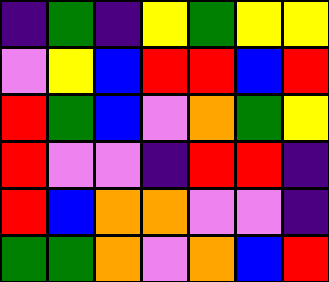[["indigo", "green", "indigo", "yellow", "green", "yellow", "yellow"], ["violet", "yellow", "blue", "red", "red", "blue", "red"], ["red", "green", "blue", "violet", "orange", "green", "yellow"], ["red", "violet", "violet", "indigo", "red", "red", "indigo"], ["red", "blue", "orange", "orange", "violet", "violet", "indigo"], ["green", "green", "orange", "violet", "orange", "blue", "red"]]